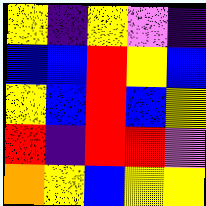[["yellow", "indigo", "yellow", "violet", "indigo"], ["blue", "blue", "red", "yellow", "blue"], ["yellow", "blue", "red", "blue", "yellow"], ["red", "indigo", "red", "red", "violet"], ["orange", "yellow", "blue", "yellow", "yellow"]]